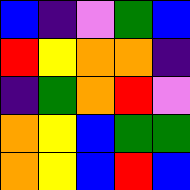[["blue", "indigo", "violet", "green", "blue"], ["red", "yellow", "orange", "orange", "indigo"], ["indigo", "green", "orange", "red", "violet"], ["orange", "yellow", "blue", "green", "green"], ["orange", "yellow", "blue", "red", "blue"]]